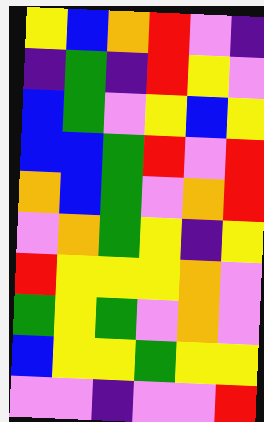[["yellow", "blue", "orange", "red", "violet", "indigo"], ["indigo", "green", "indigo", "red", "yellow", "violet"], ["blue", "green", "violet", "yellow", "blue", "yellow"], ["blue", "blue", "green", "red", "violet", "red"], ["orange", "blue", "green", "violet", "orange", "red"], ["violet", "orange", "green", "yellow", "indigo", "yellow"], ["red", "yellow", "yellow", "yellow", "orange", "violet"], ["green", "yellow", "green", "violet", "orange", "violet"], ["blue", "yellow", "yellow", "green", "yellow", "yellow"], ["violet", "violet", "indigo", "violet", "violet", "red"]]